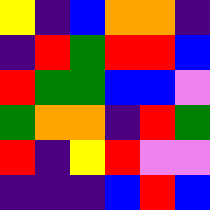[["yellow", "indigo", "blue", "orange", "orange", "indigo"], ["indigo", "red", "green", "red", "red", "blue"], ["red", "green", "green", "blue", "blue", "violet"], ["green", "orange", "orange", "indigo", "red", "green"], ["red", "indigo", "yellow", "red", "violet", "violet"], ["indigo", "indigo", "indigo", "blue", "red", "blue"]]